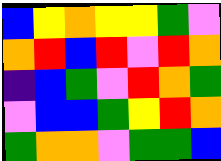[["blue", "yellow", "orange", "yellow", "yellow", "green", "violet"], ["orange", "red", "blue", "red", "violet", "red", "orange"], ["indigo", "blue", "green", "violet", "red", "orange", "green"], ["violet", "blue", "blue", "green", "yellow", "red", "orange"], ["green", "orange", "orange", "violet", "green", "green", "blue"]]